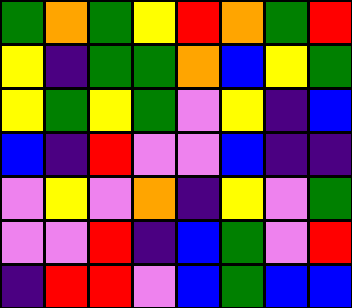[["green", "orange", "green", "yellow", "red", "orange", "green", "red"], ["yellow", "indigo", "green", "green", "orange", "blue", "yellow", "green"], ["yellow", "green", "yellow", "green", "violet", "yellow", "indigo", "blue"], ["blue", "indigo", "red", "violet", "violet", "blue", "indigo", "indigo"], ["violet", "yellow", "violet", "orange", "indigo", "yellow", "violet", "green"], ["violet", "violet", "red", "indigo", "blue", "green", "violet", "red"], ["indigo", "red", "red", "violet", "blue", "green", "blue", "blue"]]